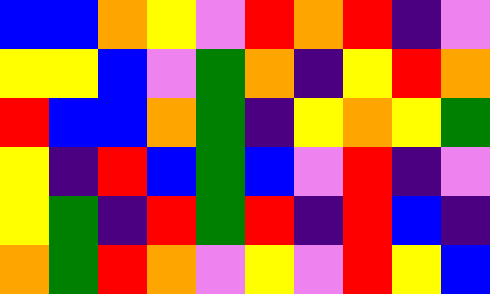[["blue", "blue", "orange", "yellow", "violet", "red", "orange", "red", "indigo", "violet"], ["yellow", "yellow", "blue", "violet", "green", "orange", "indigo", "yellow", "red", "orange"], ["red", "blue", "blue", "orange", "green", "indigo", "yellow", "orange", "yellow", "green"], ["yellow", "indigo", "red", "blue", "green", "blue", "violet", "red", "indigo", "violet"], ["yellow", "green", "indigo", "red", "green", "red", "indigo", "red", "blue", "indigo"], ["orange", "green", "red", "orange", "violet", "yellow", "violet", "red", "yellow", "blue"]]